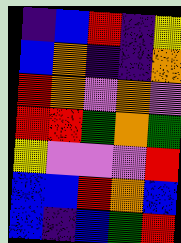[["indigo", "blue", "red", "indigo", "yellow"], ["blue", "orange", "indigo", "indigo", "orange"], ["red", "orange", "violet", "orange", "violet"], ["red", "red", "green", "orange", "green"], ["yellow", "violet", "violet", "violet", "red"], ["blue", "blue", "red", "orange", "blue"], ["blue", "indigo", "blue", "green", "red"]]